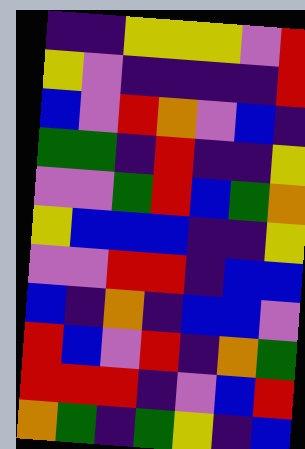[["indigo", "indigo", "yellow", "yellow", "yellow", "violet", "red"], ["yellow", "violet", "indigo", "indigo", "indigo", "indigo", "red"], ["blue", "violet", "red", "orange", "violet", "blue", "indigo"], ["green", "green", "indigo", "red", "indigo", "indigo", "yellow"], ["violet", "violet", "green", "red", "blue", "green", "orange"], ["yellow", "blue", "blue", "blue", "indigo", "indigo", "yellow"], ["violet", "violet", "red", "red", "indigo", "blue", "blue"], ["blue", "indigo", "orange", "indigo", "blue", "blue", "violet"], ["red", "blue", "violet", "red", "indigo", "orange", "green"], ["red", "red", "red", "indigo", "violet", "blue", "red"], ["orange", "green", "indigo", "green", "yellow", "indigo", "blue"]]